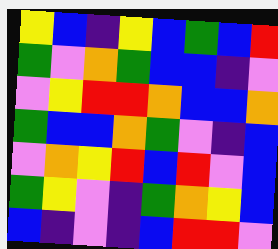[["yellow", "blue", "indigo", "yellow", "blue", "green", "blue", "red"], ["green", "violet", "orange", "green", "blue", "blue", "indigo", "violet"], ["violet", "yellow", "red", "red", "orange", "blue", "blue", "orange"], ["green", "blue", "blue", "orange", "green", "violet", "indigo", "blue"], ["violet", "orange", "yellow", "red", "blue", "red", "violet", "blue"], ["green", "yellow", "violet", "indigo", "green", "orange", "yellow", "blue"], ["blue", "indigo", "violet", "indigo", "blue", "red", "red", "violet"]]